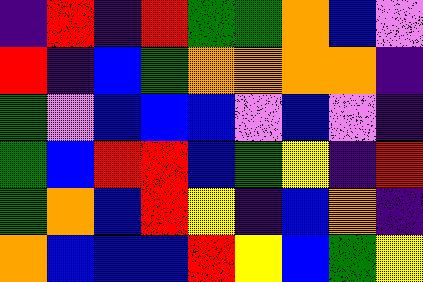[["indigo", "red", "indigo", "red", "green", "green", "orange", "blue", "violet"], ["red", "indigo", "blue", "green", "orange", "orange", "orange", "orange", "indigo"], ["green", "violet", "blue", "blue", "blue", "violet", "blue", "violet", "indigo"], ["green", "blue", "red", "red", "blue", "green", "yellow", "indigo", "red"], ["green", "orange", "blue", "red", "yellow", "indigo", "blue", "orange", "indigo"], ["orange", "blue", "blue", "blue", "red", "yellow", "blue", "green", "yellow"]]